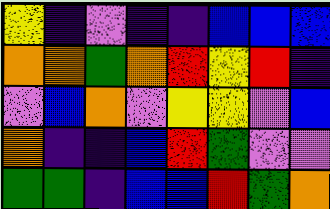[["yellow", "indigo", "violet", "indigo", "indigo", "blue", "blue", "blue"], ["orange", "orange", "green", "orange", "red", "yellow", "red", "indigo"], ["violet", "blue", "orange", "violet", "yellow", "yellow", "violet", "blue"], ["orange", "indigo", "indigo", "blue", "red", "green", "violet", "violet"], ["green", "green", "indigo", "blue", "blue", "red", "green", "orange"]]